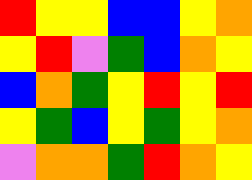[["red", "yellow", "yellow", "blue", "blue", "yellow", "orange"], ["yellow", "red", "violet", "green", "blue", "orange", "yellow"], ["blue", "orange", "green", "yellow", "red", "yellow", "red"], ["yellow", "green", "blue", "yellow", "green", "yellow", "orange"], ["violet", "orange", "orange", "green", "red", "orange", "yellow"]]